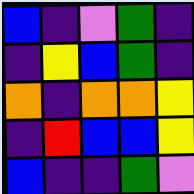[["blue", "indigo", "violet", "green", "indigo"], ["indigo", "yellow", "blue", "green", "indigo"], ["orange", "indigo", "orange", "orange", "yellow"], ["indigo", "red", "blue", "blue", "yellow"], ["blue", "indigo", "indigo", "green", "violet"]]